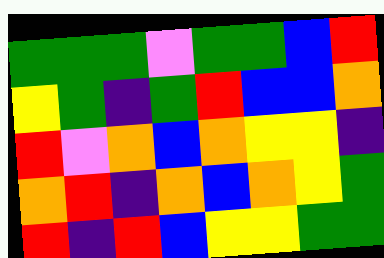[["green", "green", "green", "violet", "green", "green", "blue", "red"], ["yellow", "green", "indigo", "green", "red", "blue", "blue", "orange"], ["red", "violet", "orange", "blue", "orange", "yellow", "yellow", "indigo"], ["orange", "red", "indigo", "orange", "blue", "orange", "yellow", "green"], ["red", "indigo", "red", "blue", "yellow", "yellow", "green", "green"]]